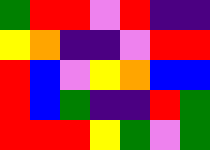[["green", "red", "red", "violet", "red", "indigo", "indigo"], ["yellow", "orange", "indigo", "indigo", "violet", "red", "red"], ["red", "blue", "violet", "yellow", "orange", "blue", "blue"], ["red", "blue", "green", "indigo", "indigo", "red", "green"], ["red", "red", "red", "yellow", "green", "violet", "green"]]